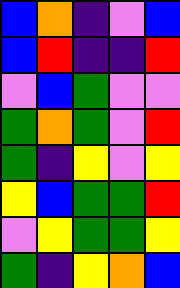[["blue", "orange", "indigo", "violet", "blue"], ["blue", "red", "indigo", "indigo", "red"], ["violet", "blue", "green", "violet", "violet"], ["green", "orange", "green", "violet", "red"], ["green", "indigo", "yellow", "violet", "yellow"], ["yellow", "blue", "green", "green", "red"], ["violet", "yellow", "green", "green", "yellow"], ["green", "indigo", "yellow", "orange", "blue"]]